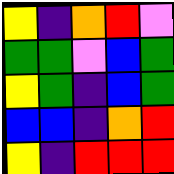[["yellow", "indigo", "orange", "red", "violet"], ["green", "green", "violet", "blue", "green"], ["yellow", "green", "indigo", "blue", "green"], ["blue", "blue", "indigo", "orange", "red"], ["yellow", "indigo", "red", "red", "red"]]